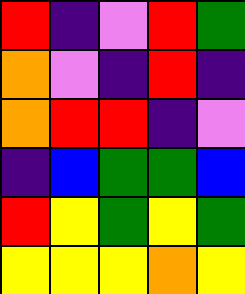[["red", "indigo", "violet", "red", "green"], ["orange", "violet", "indigo", "red", "indigo"], ["orange", "red", "red", "indigo", "violet"], ["indigo", "blue", "green", "green", "blue"], ["red", "yellow", "green", "yellow", "green"], ["yellow", "yellow", "yellow", "orange", "yellow"]]